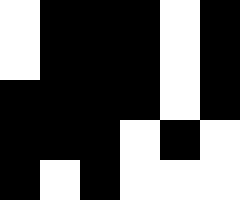[["white", "black", "black", "black", "white", "black"], ["white", "black", "black", "black", "white", "black"], ["black", "black", "black", "black", "white", "black"], ["black", "black", "black", "white", "black", "white"], ["black", "white", "black", "white", "white", "white"]]